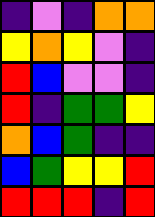[["indigo", "violet", "indigo", "orange", "orange"], ["yellow", "orange", "yellow", "violet", "indigo"], ["red", "blue", "violet", "violet", "indigo"], ["red", "indigo", "green", "green", "yellow"], ["orange", "blue", "green", "indigo", "indigo"], ["blue", "green", "yellow", "yellow", "red"], ["red", "red", "red", "indigo", "red"]]